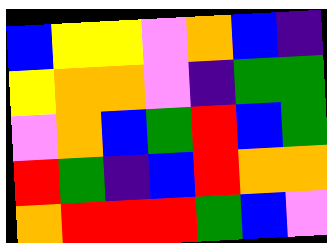[["blue", "yellow", "yellow", "violet", "orange", "blue", "indigo"], ["yellow", "orange", "orange", "violet", "indigo", "green", "green"], ["violet", "orange", "blue", "green", "red", "blue", "green"], ["red", "green", "indigo", "blue", "red", "orange", "orange"], ["orange", "red", "red", "red", "green", "blue", "violet"]]